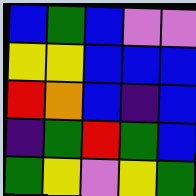[["blue", "green", "blue", "violet", "violet"], ["yellow", "yellow", "blue", "blue", "blue"], ["red", "orange", "blue", "indigo", "blue"], ["indigo", "green", "red", "green", "blue"], ["green", "yellow", "violet", "yellow", "green"]]